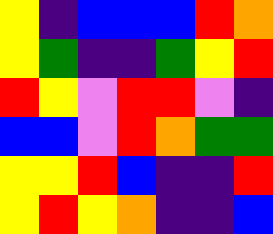[["yellow", "indigo", "blue", "blue", "blue", "red", "orange"], ["yellow", "green", "indigo", "indigo", "green", "yellow", "red"], ["red", "yellow", "violet", "red", "red", "violet", "indigo"], ["blue", "blue", "violet", "red", "orange", "green", "green"], ["yellow", "yellow", "red", "blue", "indigo", "indigo", "red"], ["yellow", "red", "yellow", "orange", "indigo", "indigo", "blue"]]